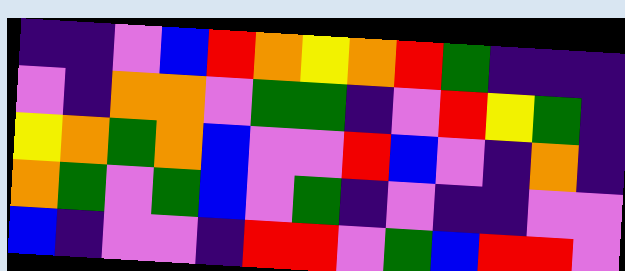[["indigo", "indigo", "violet", "blue", "red", "orange", "yellow", "orange", "red", "green", "indigo", "indigo", "indigo"], ["violet", "indigo", "orange", "orange", "violet", "green", "green", "indigo", "violet", "red", "yellow", "green", "indigo"], ["yellow", "orange", "green", "orange", "blue", "violet", "violet", "red", "blue", "violet", "indigo", "orange", "indigo"], ["orange", "green", "violet", "green", "blue", "violet", "green", "indigo", "violet", "indigo", "indigo", "violet", "violet"], ["blue", "indigo", "violet", "violet", "indigo", "red", "red", "violet", "green", "blue", "red", "red", "violet"]]